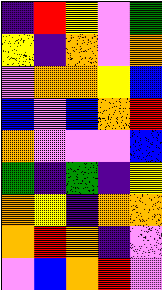[["indigo", "red", "yellow", "violet", "green"], ["yellow", "indigo", "orange", "violet", "orange"], ["violet", "orange", "orange", "yellow", "blue"], ["blue", "violet", "blue", "orange", "red"], ["orange", "violet", "violet", "violet", "blue"], ["green", "indigo", "green", "indigo", "yellow"], ["orange", "yellow", "indigo", "orange", "orange"], ["orange", "red", "orange", "indigo", "violet"], ["violet", "blue", "orange", "red", "violet"]]